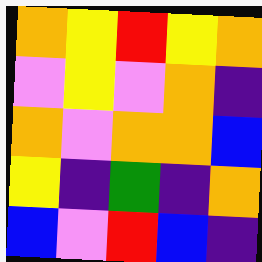[["orange", "yellow", "red", "yellow", "orange"], ["violet", "yellow", "violet", "orange", "indigo"], ["orange", "violet", "orange", "orange", "blue"], ["yellow", "indigo", "green", "indigo", "orange"], ["blue", "violet", "red", "blue", "indigo"]]